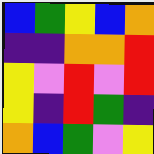[["blue", "green", "yellow", "blue", "orange"], ["indigo", "indigo", "orange", "orange", "red"], ["yellow", "violet", "red", "violet", "red"], ["yellow", "indigo", "red", "green", "indigo"], ["orange", "blue", "green", "violet", "yellow"]]